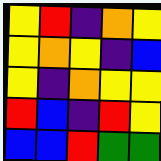[["yellow", "red", "indigo", "orange", "yellow"], ["yellow", "orange", "yellow", "indigo", "blue"], ["yellow", "indigo", "orange", "yellow", "yellow"], ["red", "blue", "indigo", "red", "yellow"], ["blue", "blue", "red", "green", "green"]]